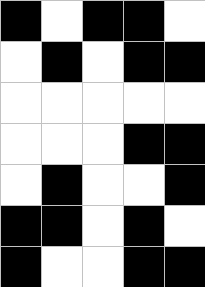[["black", "white", "black", "black", "white"], ["white", "black", "white", "black", "black"], ["white", "white", "white", "white", "white"], ["white", "white", "white", "black", "black"], ["white", "black", "white", "white", "black"], ["black", "black", "white", "black", "white"], ["black", "white", "white", "black", "black"]]